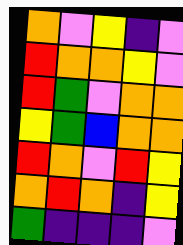[["orange", "violet", "yellow", "indigo", "violet"], ["red", "orange", "orange", "yellow", "violet"], ["red", "green", "violet", "orange", "orange"], ["yellow", "green", "blue", "orange", "orange"], ["red", "orange", "violet", "red", "yellow"], ["orange", "red", "orange", "indigo", "yellow"], ["green", "indigo", "indigo", "indigo", "violet"]]